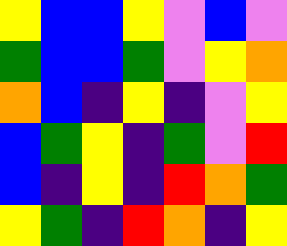[["yellow", "blue", "blue", "yellow", "violet", "blue", "violet"], ["green", "blue", "blue", "green", "violet", "yellow", "orange"], ["orange", "blue", "indigo", "yellow", "indigo", "violet", "yellow"], ["blue", "green", "yellow", "indigo", "green", "violet", "red"], ["blue", "indigo", "yellow", "indigo", "red", "orange", "green"], ["yellow", "green", "indigo", "red", "orange", "indigo", "yellow"]]